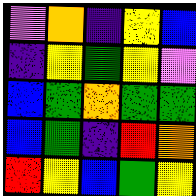[["violet", "orange", "indigo", "yellow", "blue"], ["indigo", "yellow", "green", "yellow", "violet"], ["blue", "green", "orange", "green", "green"], ["blue", "green", "indigo", "red", "orange"], ["red", "yellow", "blue", "green", "yellow"]]